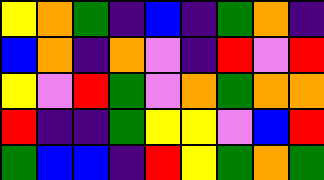[["yellow", "orange", "green", "indigo", "blue", "indigo", "green", "orange", "indigo"], ["blue", "orange", "indigo", "orange", "violet", "indigo", "red", "violet", "red"], ["yellow", "violet", "red", "green", "violet", "orange", "green", "orange", "orange"], ["red", "indigo", "indigo", "green", "yellow", "yellow", "violet", "blue", "red"], ["green", "blue", "blue", "indigo", "red", "yellow", "green", "orange", "green"]]